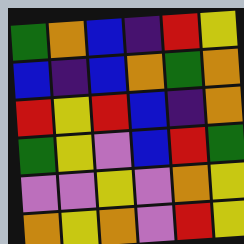[["green", "orange", "blue", "indigo", "red", "yellow"], ["blue", "indigo", "blue", "orange", "green", "orange"], ["red", "yellow", "red", "blue", "indigo", "orange"], ["green", "yellow", "violet", "blue", "red", "green"], ["violet", "violet", "yellow", "violet", "orange", "yellow"], ["orange", "yellow", "orange", "violet", "red", "yellow"]]